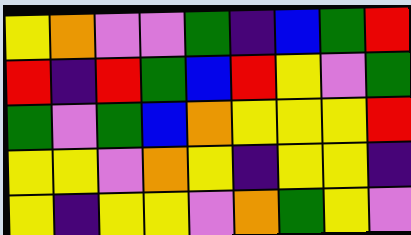[["yellow", "orange", "violet", "violet", "green", "indigo", "blue", "green", "red"], ["red", "indigo", "red", "green", "blue", "red", "yellow", "violet", "green"], ["green", "violet", "green", "blue", "orange", "yellow", "yellow", "yellow", "red"], ["yellow", "yellow", "violet", "orange", "yellow", "indigo", "yellow", "yellow", "indigo"], ["yellow", "indigo", "yellow", "yellow", "violet", "orange", "green", "yellow", "violet"]]